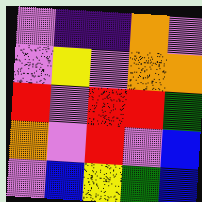[["violet", "indigo", "indigo", "orange", "violet"], ["violet", "yellow", "violet", "orange", "orange"], ["red", "violet", "red", "red", "green"], ["orange", "violet", "red", "violet", "blue"], ["violet", "blue", "yellow", "green", "blue"]]